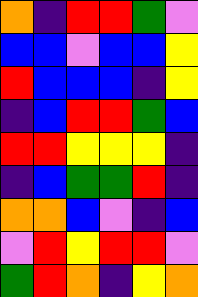[["orange", "indigo", "red", "red", "green", "violet"], ["blue", "blue", "violet", "blue", "blue", "yellow"], ["red", "blue", "blue", "blue", "indigo", "yellow"], ["indigo", "blue", "red", "red", "green", "blue"], ["red", "red", "yellow", "yellow", "yellow", "indigo"], ["indigo", "blue", "green", "green", "red", "indigo"], ["orange", "orange", "blue", "violet", "indigo", "blue"], ["violet", "red", "yellow", "red", "red", "violet"], ["green", "red", "orange", "indigo", "yellow", "orange"]]